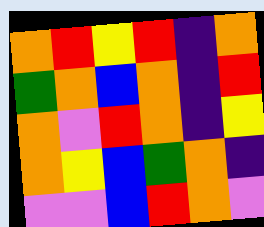[["orange", "red", "yellow", "red", "indigo", "orange"], ["green", "orange", "blue", "orange", "indigo", "red"], ["orange", "violet", "red", "orange", "indigo", "yellow"], ["orange", "yellow", "blue", "green", "orange", "indigo"], ["violet", "violet", "blue", "red", "orange", "violet"]]